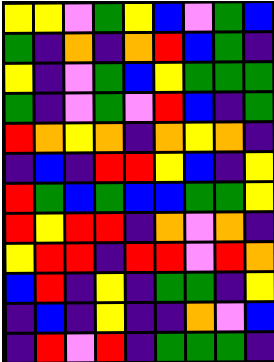[["yellow", "yellow", "violet", "green", "yellow", "blue", "violet", "green", "blue"], ["green", "indigo", "orange", "indigo", "orange", "red", "blue", "green", "indigo"], ["yellow", "indigo", "violet", "green", "blue", "yellow", "green", "green", "green"], ["green", "indigo", "violet", "green", "violet", "red", "blue", "indigo", "green"], ["red", "orange", "yellow", "orange", "indigo", "orange", "yellow", "orange", "indigo"], ["indigo", "blue", "indigo", "red", "red", "yellow", "blue", "indigo", "yellow"], ["red", "green", "blue", "green", "blue", "blue", "green", "green", "yellow"], ["red", "yellow", "red", "red", "indigo", "orange", "violet", "orange", "indigo"], ["yellow", "red", "red", "indigo", "red", "red", "violet", "red", "orange"], ["blue", "red", "indigo", "yellow", "indigo", "green", "green", "indigo", "yellow"], ["indigo", "blue", "indigo", "yellow", "indigo", "indigo", "orange", "violet", "blue"], ["indigo", "red", "violet", "red", "indigo", "green", "green", "green", "indigo"]]